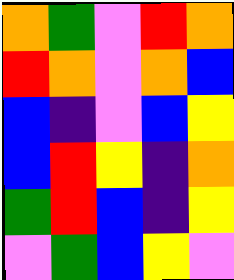[["orange", "green", "violet", "red", "orange"], ["red", "orange", "violet", "orange", "blue"], ["blue", "indigo", "violet", "blue", "yellow"], ["blue", "red", "yellow", "indigo", "orange"], ["green", "red", "blue", "indigo", "yellow"], ["violet", "green", "blue", "yellow", "violet"]]